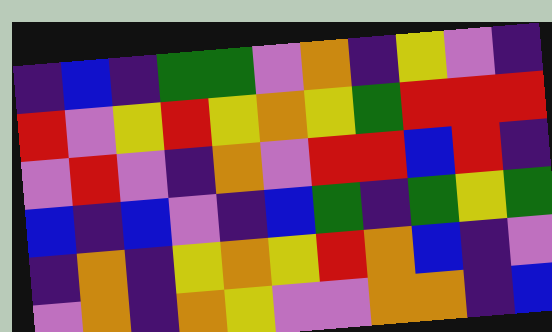[["indigo", "blue", "indigo", "green", "green", "violet", "orange", "indigo", "yellow", "violet", "indigo"], ["red", "violet", "yellow", "red", "yellow", "orange", "yellow", "green", "red", "red", "red"], ["violet", "red", "violet", "indigo", "orange", "violet", "red", "red", "blue", "red", "indigo"], ["blue", "indigo", "blue", "violet", "indigo", "blue", "green", "indigo", "green", "yellow", "green"], ["indigo", "orange", "indigo", "yellow", "orange", "yellow", "red", "orange", "blue", "indigo", "violet"], ["violet", "orange", "indigo", "orange", "yellow", "violet", "violet", "orange", "orange", "indigo", "blue"]]